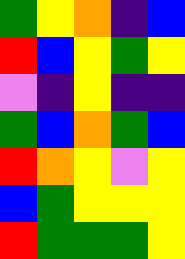[["green", "yellow", "orange", "indigo", "blue"], ["red", "blue", "yellow", "green", "yellow"], ["violet", "indigo", "yellow", "indigo", "indigo"], ["green", "blue", "orange", "green", "blue"], ["red", "orange", "yellow", "violet", "yellow"], ["blue", "green", "yellow", "yellow", "yellow"], ["red", "green", "green", "green", "yellow"]]